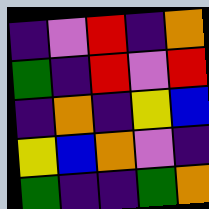[["indigo", "violet", "red", "indigo", "orange"], ["green", "indigo", "red", "violet", "red"], ["indigo", "orange", "indigo", "yellow", "blue"], ["yellow", "blue", "orange", "violet", "indigo"], ["green", "indigo", "indigo", "green", "orange"]]